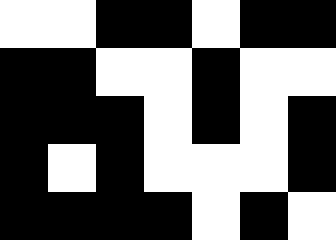[["white", "white", "black", "black", "white", "black", "black"], ["black", "black", "white", "white", "black", "white", "white"], ["black", "black", "black", "white", "black", "white", "black"], ["black", "white", "black", "white", "white", "white", "black"], ["black", "black", "black", "black", "white", "black", "white"]]